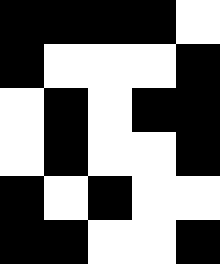[["black", "black", "black", "black", "white"], ["black", "white", "white", "white", "black"], ["white", "black", "white", "black", "black"], ["white", "black", "white", "white", "black"], ["black", "white", "black", "white", "white"], ["black", "black", "white", "white", "black"]]